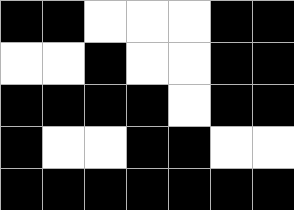[["black", "black", "white", "white", "white", "black", "black"], ["white", "white", "black", "white", "white", "black", "black"], ["black", "black", "black", "black", "white", "black", "black"], ["black", "white", "white", "black", "black", "white", "white"], ["black", "black", "black", "black", "black", "black", "black"]]